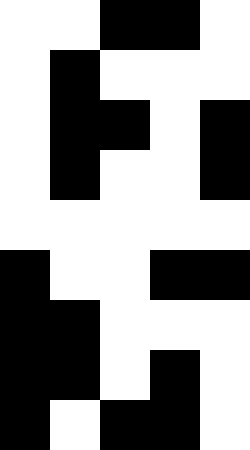[["white", "white", "black", "black", "white"], ["white", "black", "white", "white", "white"], ["white", "black", "black", "white", "black"], ["white", "black", "white", "white", "black"], ["white", "white", "white", "white", "white"], ["black", "white", "white", "black", "black"], ["black", "black", "white", "white", "white"], ["black", "black", "white", "black", "white"], ["black", "white", "black", "black", "white"]]